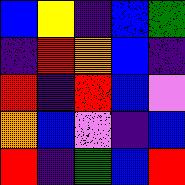[["blue", "yellow", "indigo", "blue", "green"], ["indigo", "red", "orange", "blue", "indigo"], ["red", "indigo", "red", "blue", "violet"], ["orange", "blue", "violet", "indigo", "blue"], ["red", "indigo", "green", "blue", "red"]]